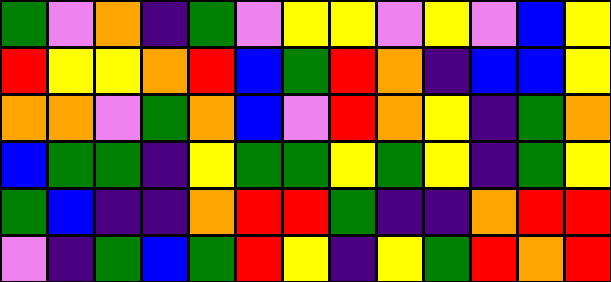[["green", "violet", "orange", "indigo", "green", "violet", "yellow", "yellow", "violet", "yellow", "violet", "blue", "yellow"], ["red", "yellow", "yellow", "orange", "red", "blue", "green", "red", "orange", "indigo", "blue", "blue", "yellow"], ["orange", "orange", "violet", "green", "orange", "blue", "violet", "red", "orange", "yellow", "indigo", "green", "orange"], ["blue", "green", "green", "indigo", "yellow", "green", "green", "yellow", "green", "yellow", "indigo", "green", "yellow"], ["green", "blue", "indigo", "indigo", "orange", "red", "red", "green", "indigo", "indigo", "orange", "red", "red"], ["violet", "indigo", "green", "blue", "green", "red", "yellow", "indigo", "yellow", "green", "red", "orange", "red"]]